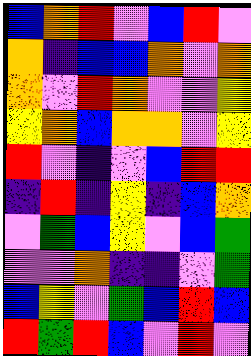[["blue", "orange", "red", "violet", "blue", "red", "violet"], ["orange", "indigo", "blue", "blue", "orange", "violet", "orange"], ["orange", "violet", "red", "orange", "violet", "violet", "yellow"], ["yellow", "orange", "blue", "orange", "orange", "violet", "yellow"], ["red", "violet", "indigo", "violet", "blue", "red", "red"], ["indigo", "red", "indigo", "yellow", "indigo", "blue", "orange"], ["violet", "green", "blue", "yellow", "violet", "blue", "green"], ["violet", "violet", "orange", "indigo", "indigo", "violet", "green"], ["blue", "yellow", "violet", "green", "blue", "red", "blue"], ["red", "green", "red", "blue", "violet", "red", "violet"]]